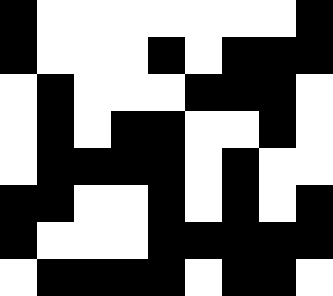[["black", "white", "white", "white", "white", "white", "white", "white", "black"], ["black", "white", "white", "white", "black", "white", "black", "black", "black"], ["white", "black", "white", "white", "white", "black", "black", "black", "white"], ["white", "black", "white", "black", "black", "white", "white", "black", "white"], ["white", "black", "black", "black", "black", "white", "black", "white", "white"], ["black", "black", "white", "white", "black", "white", "black", "white", "black"], ["black", "white", "white", "white", "black", "black", "black", "black", "black"], ["white", "black", "black", "black", "black", "white", "black", "black", "white"]]